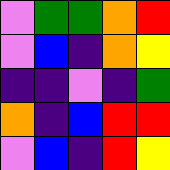[["violet", "green", "green", "orange", "red"], ["violet", "blue", "indigo", "orange", "yellow"], ["indigo", "indigo", "violet", "indigo", "green"], ["orange", "indigo", "blue", "red", "red"], ["violet", "blue", "indigo", "red", "yellow"]]